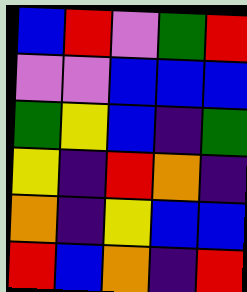[["blue", "red", "violet", "green", "red"], ["violet", "violet", "blue", "blue", "blue"], ["green", "yellow", "blue", "indigo", "green"], ["yellow", "indigo", "red", "orange", "indigo"], ["orange", "indigo", "yellow", "blue", "blue"], ["red", "blue", "orange", "indigo", "red"]]